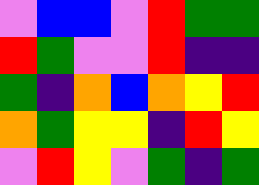[["violet", "blue", "blue", "violet", "red", "green", "green"], ["red", "green", "violet", "violet", "red", "indigo", "indigo"], ["green", "indigo", "orange", "blue", "orange", "yellow", "red"], ["orange", "green", "yellow", "yellow", "indigo", "red", "yellow"], ["violet", "red", "yellow", "violet", "green", "indigo", "green"]]